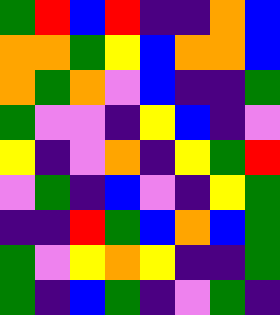[["green", "red", "blue", "red", "indigo", "indigo", "orange", "blue"], ["orange", "orange", "green", "yellow", "blue", "orange", "orange", "blue"], ["orange", "green", "orange", "violet", "blue", "indigo", "indigo", "green"], ["green", "violet", "violet", "indigo", "yellow", "blue", "indigo", "violet"], ["yellow", "indigo", "violet", "orange", "indigo", "yellow", "green", "red"], ["violet", "green", "indigo", "blue", "violet", "indigo", "yellow", "green"], ["indigo", "indigo", "red", "green", "blue", "orange", "blue", "green"], ["green", "violet", "yellow", "orange", "yellow", "indigo", "indigo", "green"], ["green", "indigo", "blue", "green", "indigo", "violet", "green", "indigo"]]